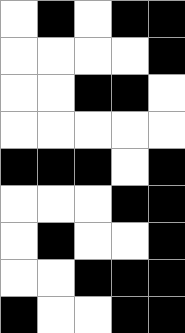[["white", "black", "white", "black", "black"], ["white", "white", "white", "white", "black"], ["white", "white", "black", "black", "white"], ["white", "white", "white", "white", "white"], ["black", "black", "black", "white", "black"], ["white", "white", "white", "black", "black"], ["white", "black", "white", "white", "black"], ["white", "white", "black", "black", "black"], ["black", "white", "white", "black", "black"]]